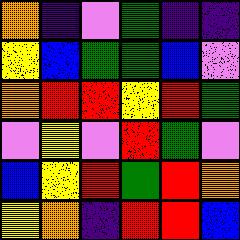[["orange", "indigo", "violet", "green", "indigo", "indigo"], ["yellow", "blue", "green", "green", "blue", "violet"], ["orange", "red", "red", "yellow", "red", "green"], ["violet", "yellow", "violet", "red", "green", "violet"], ["blue", "yellow", "red", "green", "red", "orange"], ["yellow", "orange", "indigo", "red", "red", "blue"]]